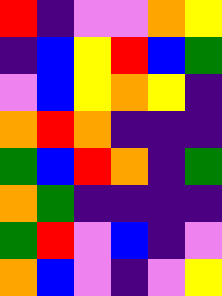[["red", "indigo", "violet", "violet", "orange", "yellow"], ["indigo", "blue", "yellow", "red", "blue", "green"], ["violet", "blue", "yellow", "orange", "yellow", "indigo"], ["orange", "red", "orange", "indigo", "indigo", "indigo"], ["green", "blue", "red", "orange", "indigo", "green"], ["orange", "green", "indigo", "indigo", "indigo", "indigo"], ["green", "red", "violet", "blue", "indigo", "violet"], ["orange", "blue", "violet", "indigo", "violet", "yellow"]]